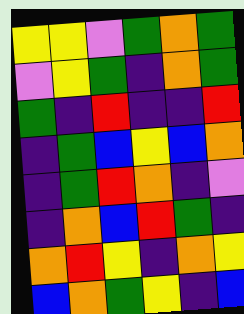[["yellow", "yellow", "violet", "green", "orange", "green"], ["violet", "yellow", "green", "indigo", "orange", "green"], ["green", "indigo", "red", "indigo", "indigo", "red"], ["indigo", "green", "blue", "yellow", "blue", "orange"], ["indigo", "green", "red", "orange", "indigo", "violet"], ["indigo", "orange", "blue", "red", "green", "indigo"], ["orange", "red", "yellow", "indigo", "orange", "yellow"], ["blue", "orange", "green", "yellow", "indigo", "blue"]]